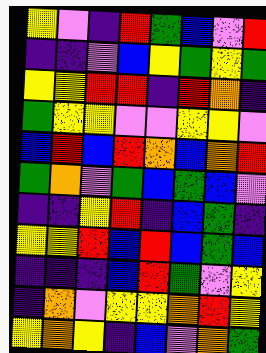[["yellow", "violet", "indigo", "red", "green", "blue", "violet", "red"], ["indigo", "indigo", "violet", "blue", "yellow", "green", "yellow", "green"], ["yellow", "yellow", "red", "red", "indigo", "red", "orange", "indigo"], ["green", "yellow", "yellow", "violet", "violet", "yellow", "yellow", "violet"], ["blue", "red", "blue", "red", "orange", "blue", "orange", "red"], ["green", "orange", "violet", "green", "blue", "green", "blue", "violet"], ["indigo", "indigo", "yellow", "red", "indigo", "blue", "green", "indigo"], ["yellow", "yellow", "red", "blue", "red", "blue", "green", "blue"], ["indigo", "indigo", "indigo", "blue", "red", "green", "violet", "yellow"], ["indigo", "orange", "violet", "yellow", "yellow", "orange", "red", "yellow"], ["yellow", "orange", "yellow", "indigo", "blue", "violet", "orange", "green"]]